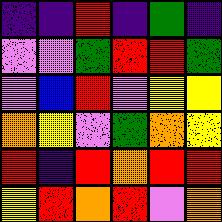[["indigo", "indigo", "red", "indigo", "green", "indigo"], ["violet", "violet", "green", "red", "red", "green"], ["violet", "blue", "red", "violet", "yellow", "yellow"], ["orange", "yellow", "violet", "green", "orange", "yellow"], ["red", "indigo", "red", "orange", "red", "red"], ["yellow", "red", "orange", "red", "violet", "orange"]]